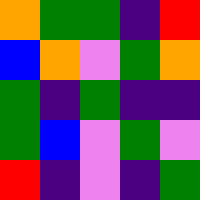[["orange", "green", "green", "indigo", "red"], ["blue", "orange", "violet", "green", "orange"], ["green", "indigo", "green", "indigo", "indigo"], ["green", "blue", "violet", "green", "violet"], ["red", "indigo", "violet", "indigo", "green"]]